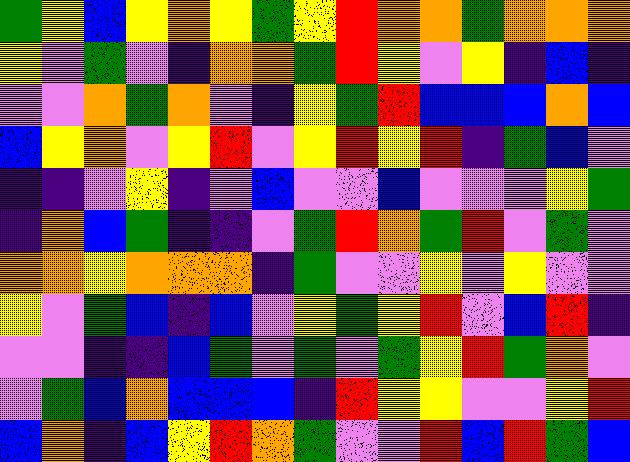[["green", "yellow", "blue", "yellow", "orange", "yellow", "green", "yellow", "red", "orange", "orange", "green", "orange", "orange", "orange"], ["yellow", "violet", "green", "violet", "indigo", "orange", "orange", "green", "red", "yellow", "violet", "yellow", "indigo", "blue", "indigo"], ["violet", "violet", "orange", "green", "orange", "violet", "indigo", "yellow", "green", "red", "blue", "blue", "blue", "orange", "blue"], ["blue", "yellow", "orange", "violet", "yellow", "red", "violet", "yellow", "red", "yellow", "red", "indigo", "green", "blue", "violet"], ["indigo", "indigo", "violet", "yellow", "indigo", "violet", "blue", "violet", "violet", "blue", "violet", "violet", "violet", "yellow", "green"], ["indigo", "orange", "blue", "green", "indigo", "indigo", "violet", "green", "red", "orange", "green", "red", "violet", "green", "violet"], ["orange", "orange", "yellow", "orange", "orange", "orange", "indigo", "green", "violet", "violet", "yellow", "violet", "yellow", "violet", "violet"], ["yellow", "violet", "green", "blue", "indigo", "blue", "violet", "yellow", "green", "yellow", "red", "violet", "blue", "red", "indigo"], ["violet", "violet", "indigo", "indigo", "blue", "green", "violet", "green", "violet", "green", "yellow", "red", "green", "orange", "violet"], ["violet", "green", "blue", "orange", "blue", "blue", "blue", "indigo", "red", "yellow", "yellow", "violet", "violet", "yellow", "red"], ["blue", "orange", "indigo", "blue", "yellow", "red", "orange", "green", "violet", "violet", "red", "blue", "red", "green", "blue"]]